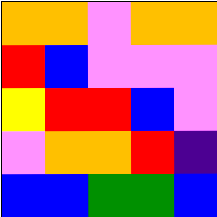[["orange", "orange", "violet", "orange", "orange"], ["red", "blue", "violet", "violet", "violet"], ["yellow", "red", "red", "blue", "violet"], ["violet", "orange", "orange", "red", "indigo"], ["blue", "blue", "green", "green", "blue"]]